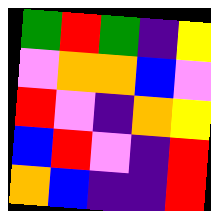[["green", "red", "green", "indigo", "yellow"], ["violet", "orange", "orange", "blue", "violet"], ["red", "violet", "indigo", "orange", "yellow"], ["blue", "red", "violet", "indigo", "red"], ["orange", "blue", "indigo", "indigo", "red"]]